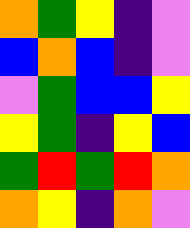[["orange", "green", "yellow", "indigo", "violet"], ["blue", "orange", "blue", "indigo", "violet"], ["violet", "green", "blue", "blue", "yellow"], ["yellow", "green", "indigo", "yellow", "blue"], ["green", "red", "green", "red", "orange"], ["orange", "yellow", "indigo", "orange", "violet"]]